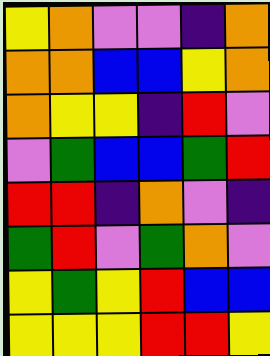[["yellow", "orange", "violet", "violet", "indigo", "orange"], ["orange", "orange", "blue", "blue", "yellow", "orange"], ["orange", "yellow", "yellow", "indigo", "red", "violet"], ["violet", "green", "blue", "blue", "green", "red"], ["red", "red", "indigo", "orange", "violet", "indigo"], ["green", "red", "violet", "green", "orange", "violet"], ["yellow", "green", "yellow", "red", "blue", "blue"], ["yellow", "yellow", "yellow", "red", "red", "yellow"]]